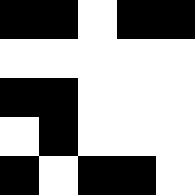[["black", "black", "white", "black", "black"], ["white", "white", "white", "white", "white"], ["black", "black", "white", "white", "white"], ["white", "black", "white", "white", "white"], ["black", "white", "black", "black", "white"]]